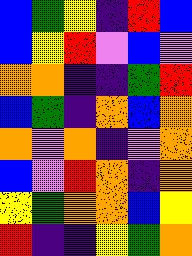[["blue", "green", "yellow", "indigo", "red", "blue"], ["blue", "yellow", "red", "violet", "blue", "violet"], ["orange", "orange", "indigo", "indigo", "green", "red"], ["blue", "green", "indigo", "orange", "blue", "orange"], ["orange", "violet", "orange", "indigo", "violet", "orange"], ["blue", "violet", "red", "orange", "indigo", "orange"], ["yellow", "green", "orange", "orange", "blue", "yellow"], ["red", "indigo", "indigo", "yellow", "green", "orange"]]